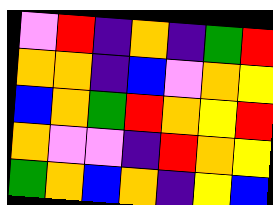[["violet", "red", "indigo", "orange", "indigo", "green", "red"], ["orange", "orange", "indigo", "blue", "violet", "orange", "yellow"], ["blue", "orange", "green", "red", "orange", "yellow", "red"], ["orange", "violet", "violet", "indigo", "red", "orange", "yellow"], ["green", "orange", "blue", "orange", "indigo", "yellow", "blue"]]